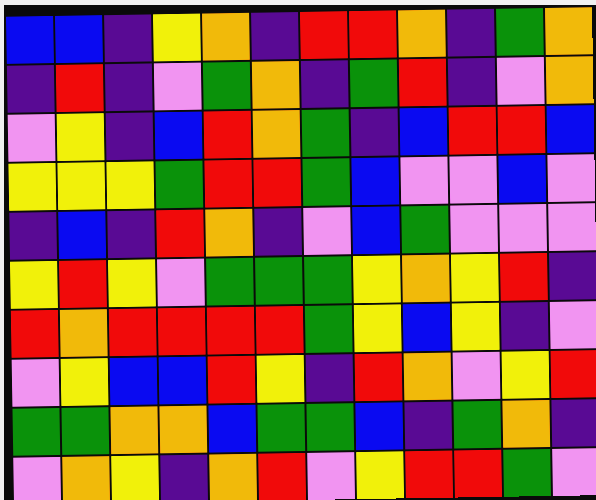[["blue", "blue", "indigo", "yellow", "orange", "indigo", "red", "red", "orange", "indigo", "green", "orange"], ["indigo", "red", "indigo", "violet", "green", "orange", "indigo", "green", "red", "indigo", "violet", "orange"], ["violet", "yellow", "indigo", "blue", "red", "orange", "green", "indigo", "blue", "red", "red", "blue"], ["yellow", "yellow", "yellow", "green", "red", "red", "green", "blue", "violet", "violet", "blue", "violet"], ["indigo", "blue", "indigo", "red", "orange", "indigo", "violet", "blue", "green", "violet", "violet", "violet"], ["yellow", "red", "yellow", "violet", "green", "green", "green", "yellow", "orange", "yellow", "red", "indigo"], ["red", "orange", "red", "red", "red", "red", "green", "yellow", "blue", "yellow", "indigo", "violet"], ["violet", "yellow", "blue", "blue", "red", "yellow", "indigo", "red", "orange", "violet", "yellow", "red"], ["green", "green", "orange", "orange", "blue", "green", "green", "blue", "indigo", "green", "orange", "indigo"], ["violet", "orange", "yellow", "indigo", "orange", "red", "violet", "yellow", "red", "red", "green", "violet"]]